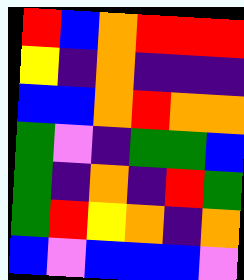[["red", "blue", "orange", "red", "red", "red"], ["yellow", "indigo", "orange", "indigo", "indigo", "indigo"], ["blue", "blue", "orange", "red", "orange", "orange"], ["green", "violet", "indigo", "green", "green", "blue"], ["green", "indigo", "orange", "indigo", "red", "green"], ["green", "red", "yellow", "orange", "indigo", "orange"], ["blue", "violet", "blue", "blue", "blue", "violet"]]